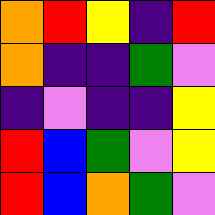[["orange", "red", "yellow", "indigo", "red"], ["orange", "indigo", "indigo", "green", "violet"], ["indigo", "violet", "indigo", "indigo", "yellow"], ["red", "blue", "green", "violet", "yellow"], ["red", "blue", "orange", "green", "violet"]]